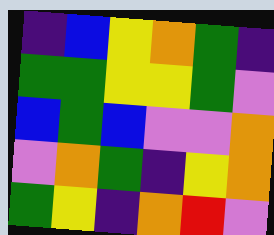[["indigo", "blue", "yellow", "orange", "green", "indigo"], ["green", "green", "yellow", "yellow", "green", "violet"], ["blue", "green", "blue", "violet", "violet", "orange"], ["violet", "orange", "green", "indigo", "yellow", "orange"], ["green", "yellow", "indigo", "orange", "red", "violet"]]